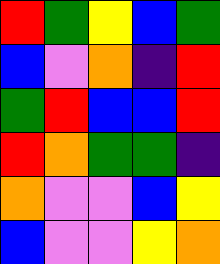[["red", "green", "yellow", "blue", "green"], ["blue", "violet", "orange", "indigo", "red"], ["green", "red", "blue", "blue", "red"], ["red", "orange", "green", "green", "indigo"], ["orange", "violet", "violet", "blue", "yellow"], ["blue", "violet", "violet", "yellow", "orange"]]